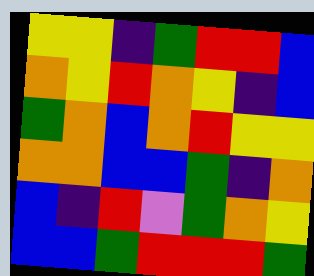[["yellow", "yellow", "indigo", "green", "red", "red", "blue"], ["orange", "yellow", "red", "orange", "yellow", "indigo", "blue"], ["green", "orange", "blue", "orange", "red", "yellow", "yellow"], ["orange", "orange", "blue", "blue", "green", "indigo", "orange"], ["blue", "indigo", "red", "violet", "green", "orange", "yellow"], ["blue", "blue", "green", "red", "red", "red", "green"]]